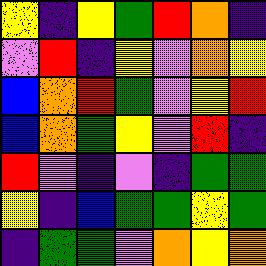[["yellow", "indigo", "yellow", "green", "red", "orange", "indigo"], ["violet", "red", "indigo", "yellow", "violet", "orange", "yellow"], ["blue", "orange", "red", "green", "violet", "yellow", "red"], ["blue", "orange", "green", "yellow", "violet", "red", "indigo"], ["red", "violet", "indigo", "violet", "indigo", "green", "green"], ["yellow", "indigo", "blue", "green", "green", "yellow", "green"], ["indigo", "green", "green", "violet", "orange", "yellow", "orange"]]